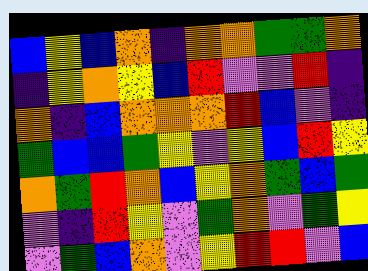[["blue", "yellow", "blue", "orange", "indigo", "orange", "orange", "green", "green", "orange"], ["indigo", "yellow", "orange", "yellow", "blue", "red", "violet", "violet", "red", "indigo"], ["orange", "indigo", "blue", "orange", "orange", "orange", "red", "blue", "violet", "indigo"], ["green", "blue", "blue", "green", "yellow", "violet", "yellow", "blue", "red", "yellow"], ["orange", "green", "red", "orange", "blue", "yellow", "orange", "green", "blue", "green"], ["violet", "indigo", "red", "yellow", "violet", "green", "orange", "violet", "green", "yellow"], ["violet", "green", "blue", "orange", "violet", "yellow", "red", "red", "violet", "blue"]]